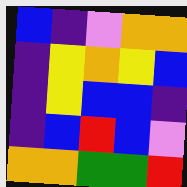[["blue", "indigo", "violet", "orange", "orange"], ["indigo", "yellow", "orange", "yellow", "blue"], ["indigo", "yellow", "blue", "blue", "indigo"], ["indigo", "blue", "red", "blue", "violet"], ["orange", "orange", "green", "green", "red"]]